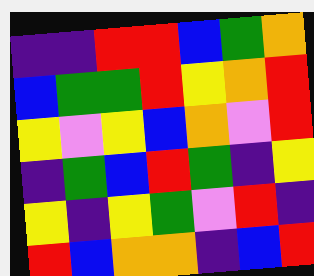[["indigo", "indigo", "red", "red", "blue", "green", "orange"], ["blue", "green", "green", "red", "yellow", "orange", "red"], ["yellow", "violet", "yellow", "blue", "orange", "violet", "red"], ["indigo", "green", "blue", "red", "green", "indigo", "yellow"], ["yellow", "indigo", "yellow", "green", "violet", "red", "indigo"], ["red", "blue", "orange", "orange", "indigo", "blue", "red"]]